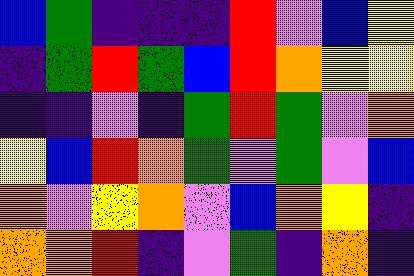[["blue", "green", "indigo", "indigo", "indigo", "red", "violet", "blue", "yellow"], ["indigo", "green", "red", "green", "blue", "red", "orange", "yellow", "yellow"], ["indigo", "indigo", "violet", "indigo", "green", "red", "green", "violet", "orange"], ["yellow", "blue", "red", "orange", "green", "violet", "green", "violet", "blue"], ["orange", "violet", "yellow", "orange", "violet", "blue", "orange", "yellow", "indigo"], ["orange", "orange", "red", "indigo", "violet", "green", "indigo", "orange", "indigo"]]